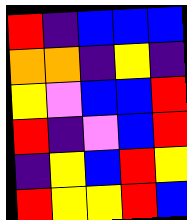[["red", "indigo", "blue", "blue", "blue"], ["orange", "orange", "indigo", "yellow", "indigo"], ["yellow", "violet", "blue", "blue", "red"], ["red", "indigo", "violet", "blue", "red"], ["indigo", "yellow", "blue", "red", "yellow"], ["red", "yellow", "yellow", "red", "blue"]]